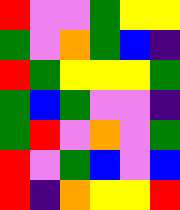[["red", "violet", "violet", "green", "yellow", "yellow"], ["green", "violet", "orange", "green", "blue", "indigo"], ["red", "green", "yellow", "yellow", "yellow", "green"], ["green", "blue", "green", "violet", "violet", "indigo"], ["green", "red", "violet", "orange", "violet", "green"], ["red", "violet", "green", "blue", "violet", "blue"], ["red", "indigo", "orange", "yellow", "yellow", "red"]]